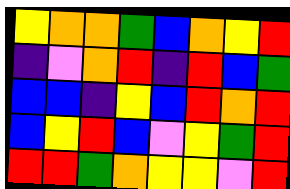[["yellow", "orange", "orange", "green", "blue", "orange", "yellow", "red"], ["indigo", "violet", "orange", "red", "indigo", "red", "blue", "green"], ["blue", "blue", "indigo", "yellow", "blue", "red", "orange", "red"], ["blue", "yellow", "red", "blue", "violet", "yellow", "green", "red"], ["red", "red", "green", "orange", "yellow", "yellow", "violet", "red"]]